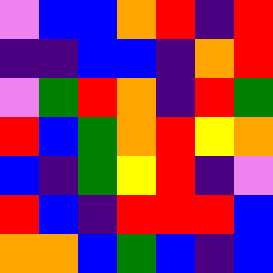[["violet", "blue", "blue", "orange", "red", "indigo", "red"], ["indigo", "indigo", "blue", "blue", "indigo", "orange", "red"], ["violet", "green", "red", "orange", "indigo", "red", "green"], ["red", "blue", "green", "orange", "red", "yellow", "orange"], ["blue", "indigo", "green", "yellow", "red", "indigo", "violet"], ["red", "blue", "indigo", "red", "red", "red", "blue"], ["orange", "orange", "blue", "green", "blue", "indigo", "blue"]]